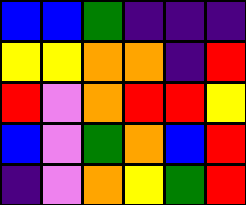[["blue", "blue", "green", "indigo", "indigo", "indigo"], ["yellow", "yellow", "orange", "orange", "indigo", "red"], ["red", "violet", "orange", "red", "red", "yellow"], ["blue", "violet", "green", "orange", "blue", "red"], ["indigo", "violet", "orange", "yellow", "green", "red"]]